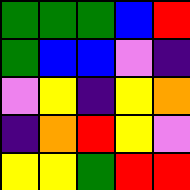[["green", "green", "green", "blue", "red"], ["green", "blue", "blue", "violet", "indigo"], ["violet", "yellow", "indigo", "yellow", "orange"], ["indigo", "orange", "red", "yellow", "violet"], ["yellow", "yellow", "green", "red", "red"]]